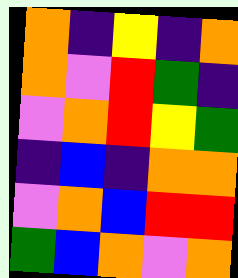[["orange", "indigo", "yellow", "indigo", "orange"], ["orange", "violet", "red", "green", "indigo"], ["violet", "orange", "red", "yellow", "green"], ["indigo", "blue", "indigo", "orange", "orange"], ["violet", "orange", "blue", "red", "red"], ["green", "blue", "orange", "violet", "orange"]]